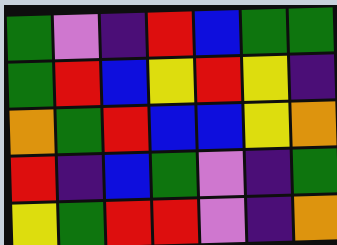[["green", "violet", "indigo", "red", "blue", "green", "green"], ["green", "red", "blue", "yellow", "red", "yellow", "indigo"], ["orange", "green", "red", "blue", "blue", "yellow", "orange"], ["red", "indigo", "blue", "green", "violet", "indigo", "green"], ["yellow", "green", "red", "red", "violet", "indigo", "orange"]]